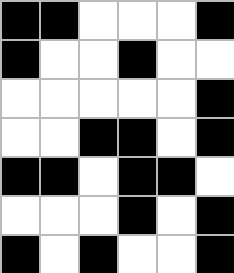[["black", "black", "white", "white", "white", "black"], ["black", "white", "white", "black", "white", "white"], ["white", "white", "white", "white", "white", "black"], ["white", "white", "black", "black", "white", "black"], ["black", "black", "white", "black", "black", "white"], ["white", "white", "white", "black", "white", "black"], ["black", "white", "black", "white", "white", "black"]]